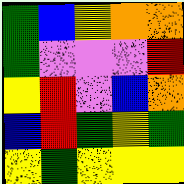[["green", "blue", "yellow", "orange", "orange"], ["green", "violet", "violet", "violet", "red"], ["yellow", "red", "violet", "blue", "orange"], ["blue", "red", "green", "yellow", "green"], ["yellow", "green", "yellow", "yellow", "yellow"]]